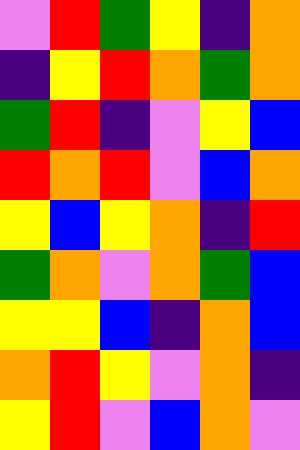[["violet", "red", "green", "yellow", "indigo", "orange"], ["indigo", "yellow", "red", "orange", "green", "orange"], ["green", "red", "indigo", "violet", "yellow", "blue"], ["red", "orange", "red", "violet", "blue", "orange"], ["yellow", "blue", "yellow", "orange", "indigo", "red"], ["green", "orange", "violet", "orange", "green", "blue"], ["yellow", "yellow", "blue", "indigo", "orange", "blue"], ["orange", "red", "yellow", "violet", "orange", "indigo"], ["yellow", "red", "violet", "blue", "orange", "violet"]]